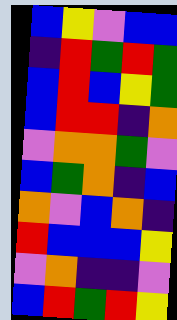[["blue", "yellow", "violet", "blue", "blue"], ["indigo", "red", "green", "red", "green"], ["blue", "red", "blue", "yellow", "green"], ["blue", "red", "red", "indigo", "orange"], ["violet", "orange", "orange", "green", "violet"], ["blue", "green", "orange", "indigo", "blue"], ["orange", "violet", "blue", "orange", "indigo"], ["red", "blue", "blue", "blue", "yellow"], ["violet", "orange", "indigo", "indigo", "violet"], ["blue", "red", "green", "red", "yellow"]]